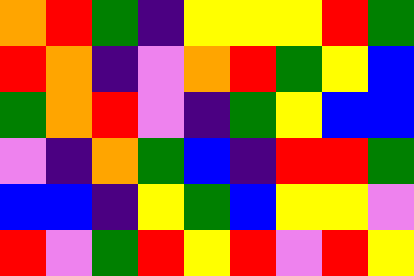[["orange", "red", "green", "indigo", "yellow", "yellow", "yellow", "red", "green"], ["red", "orange", "indigo", "violet", "orange", "red", "green", "yellow", "blue"], ["green", "orange", "red", "violet", "indigo", "green", "yellow", "blue", "blue"], ["violet", "indigo", "orange", "green", "blue", "indigo", "red", "red", "green"], ["blue", "blue", "indigo", "yellow", "green", "blue", "yellow", "yellow", "violet"], ["red", "violet", "green", "red", "yellow", "red", "violet", "red", "yellow"]]